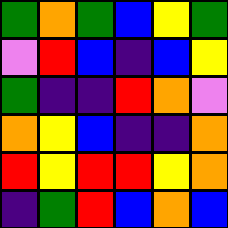[["green", "orange", "green", "blue", "yellow", "green"], ["violet", "red", "blue", "indigo", "blue", "yellow"], ["green", "indigo", "indigo", "red", "orange", "violet"], ["orange", "yellow", "blue", "indigo", "indigo", "orange"], ["red", "yellow", "red", "red", "yellow", "orange"], ["indigo", "green", "red", "blue", "orange", "blue"]]